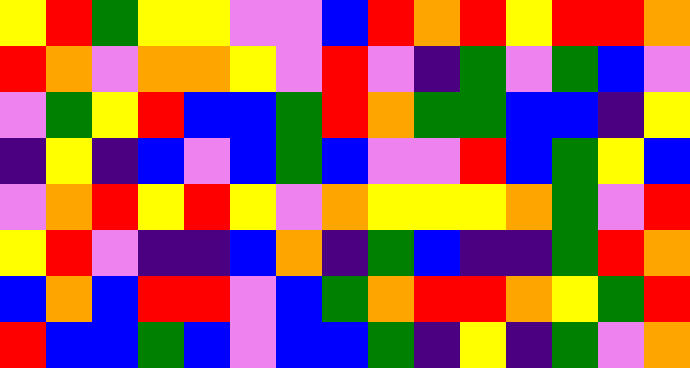[["yellow", "red", "green", "yellow", "yellow", "violet", "violet", "blue", "red", "orange", "red", "yellow", "red", "red", "orange"], ["red", "orange", "violet", "orange", "orange", "yellow", "violet", "red", "violet", "indigo", "green", "violet", "green", "blue", "violet"], ["violet", "green", "yellow", "red", "blue", "blue", "green", "red", "orange", "green", "green", "blue", "blue", "indigo", "yellow"], ["indigo", "yellow", "indigo", "blue", "violet", "blue", "green", "blue", "violet", "violet", "red", "blue", "green", "yellow", "blue"], ["violet", "orange", "red", "yellow", "red", "yellow", "violet", "orange", "yellow", "yellow", "yellow", "orange", "green", "violet", "red"], ["yellow", "red", "violet", "indigo", "indigo", "blue", "orange", "indigo", "green", "blue", "indigo", "indigo", "green", "red", "orange"], ["blue", "orange", "blue", "red", "red", "violet", "blue", "green", "orange", "red", "red", "orange", "yellow", "green", "red"], ["red", "blue", "blue", "green", "blue", "violet", "blue", "blue", "green", "indigo", "yellow", "indigo", "green", "violet", "orange"]]